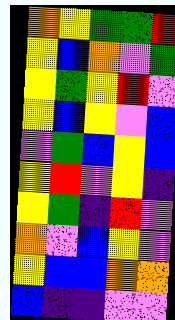[["orange", "yellow", "green", "green", "red"], ["yellow", "blue", "orange", "violet", "green"], ["yellow", "green", "yellow", "red", "violet"], ["yellow", "blue", "yellow", "violet", "blue"], ["violet", "green", "blue", "yellow", "blue"], ["yellow", "red", "violet", "yellow", "indigo"], ["yellow", "green", "indigo", "red", "violet"], ["orange", "violet", "blue", "yellow", "violet"], ["yellow", "blue", "blue", "orange", "orange"], ["blue", "indigo", "indigo", "violet", "violet"]]